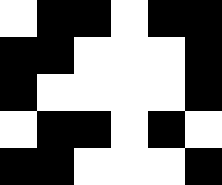[["white", "black", "black", "white", "black", "black"], ["black", "black", "white", "white", "white", "black"], ["black", "white", "white", "white", "white", "black"], ["white", "black", "black", "white", "black", "white"], ["black", "black", "white", "white", "white", "black"]]